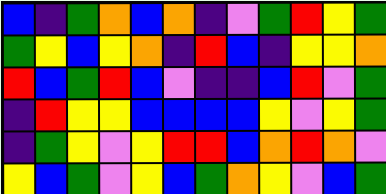[["blue", "indigo", "green", "orange", "blue", "orange", "indigo", "violet", "green", "red", "yellow", "green"], ["green", "yellow", "blue", "yellow", "orange", "indigo", "red", "blue", "indigo", "yellow", "yellow", "orange"], ["red", "blue", "green", "red", "blue", "violet", "indigo", "indigo", "blue", "red", "violet", "green"], ["indigo", "red", "yellow", "yellow", "blue", "blue", "blue", "blue", "yellow", "violet", "yellow", "green"], ["indigo", "green", "yellow", "violet", "yellow", "red", "red", "blue", "orange", "red", "orange", "violet"], ["yellow", "blue", "green", "violet", "yellow", "blue", "green", "orange", "yellow", "violet", "blue", "green"]]